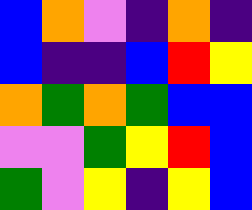[["blue", "orange", "violet", "indigo", "orange", "indigo"], ["blue", "indigo", "indigo", "blue", "red", "yellow"], ["orange", "green", "orange", "green", "blue", "blue"], ["violet", "violet", "green", "yellow", "red", "blue"], ["green", "violet", "yellow", "indigo", "yellow", "blue"]]